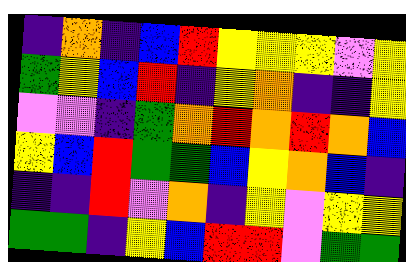[["indigo", "orange", "indigo", "blue", "red", "yellow", "yellow", "yellow", "violet", "yellow"], ["green", "yellow", "blue", "red", "indigo", "yellow", "orange", "indigo", "indigo", "yellow"], ["violet", "violet", "indigo", "green", "orange", "red", "orange", "red", "orange", "blue"], ["yellow", "blue", "red", "green", "green", "blue", "yellow", "orange", "blue", "indigo"], ["indigo", "indigo", "red", "violet", "orange", "indigo", "yellow", "violet", "yellow", "yellow"], ["green", "green", "indigo", "yellow", "blue", "red", "red", "violet", "green", "green"]]